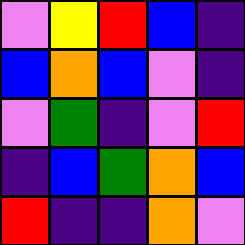[["violet", "yellow", "red", "blue", "indigo"], ["blue", "orange", "blue", "violet", "indigo"], ["violet", "green", "indigo", "violet", "red"], ["indigo", "blue", "green", "orange", "blue"], ["red", "indigo", "indigo", "orange", "violet"]]